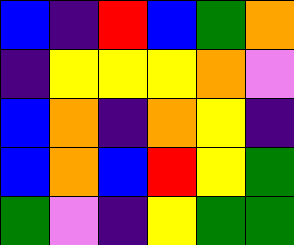[["blue", "indigo", "red", "blue", "green", "orange"], ["indigo", "yellow", "yellow", "yellow", "orange", "violet"], ["blue", "orange", "indigo", "orange", "yellow", "indigo"], ["blue", "orange", "blue", "red", "yellow", "green"], ["green", "violet", "indigo", "yellow", "green", "green"]]